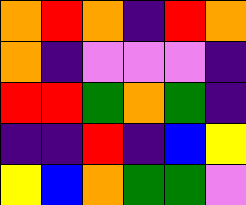[["orange", "red", "orange", "indigo", "red", "orange"], ["orange", "indigo", "violet", "violet", "violet", "indigo"], ["red", "red", "green", "orange", "green", "indigo"], ["indigo", "indigo", "red", "indigo", "blue", "yellow"], ["yellow", "blue", "orange", "green", "green", "violet"]]